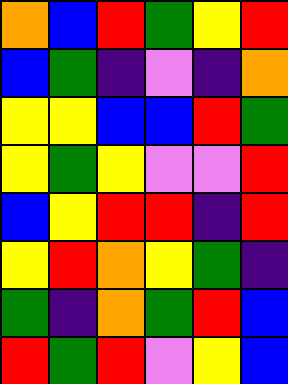[["orange", "blue", "red", "green", "yellow", "red"], ["blue", "green", "indigo", "violet", "indigo", "orange"], ["yellow", "yellow", "blue", "blue", "red", "green"], ["yellow", "green", "yellow", "violet", "violet", "red"], ["blue", "yellow", "red", "red", "indigo", "red"], ["yellow", "red", "orange", "yellow", "green", "indigo"], ["green", "indigo", "orange", "green", "red", "blue"], ["red", "green", "red", "violet", "yellow", "blue"]]